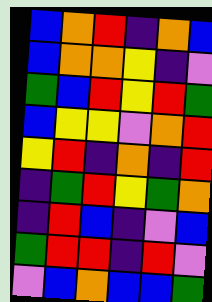[["blue", "orange", "red", "indigo", "orange", "blue"], ["blue", "orange", "orange", "yellow", "indigo", "violet"], ["green", "blue", "red", "yellow", "red", "green"], ["blue", "yellow", "yellow", "violet", "orange", "red"], ["yellow", "red", "indigo", "orange", "indigo", "red"], ["indigo", "green", "red", "yellow", "green", "orange"], ["indigo", "red", "blue", "indigo", "violet", "blue"], ["green", "red", "red", "indigo", "red", "violet"], ["violet", "blue", "orange", "blue", "blue", "green"]]